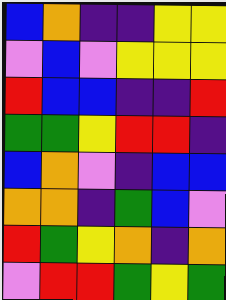[["blue", "orange", "indigo", "indigo", "yellow", "yellow"], ["violet", "blue", "violet", "yellow", "yellow", "yellow"], ["red", "blue", "blue", "indigo", "indigo", "red"], ["green", "green", "yellow", "red", "red", "indigo"], ["blue", "orange", "violet", "indigo", "blue", "blue"], ["orange", "orange", "indigo", "green", "blue", "violet"], ["red", "green", "yellow", "orange", "indigo", "orange"], ["violet", "red", "red", "green", "yellow", "green"]]